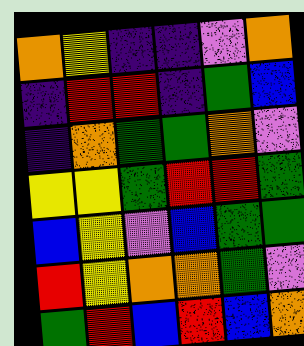[["orange", "yellow", "indigo", "indigo", "violet", "orange"], ["indigo", "red", "red", "indigo", "green", "blue"], ["indigo", "orange", "green", "green", "orange", "violet"], ["yellow", "yellow", "green", "red", "red", "green"], ["blue", "yellow", "violet", "blue", "green", "green"], ["red", "yellow", "orange", "orange", "green", "violet"], ["green", "red", "blue", "red", "blue", "orange"]]